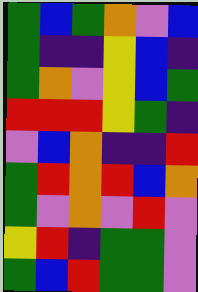[["green", "blue", "green", "orange", "violet", "blue"], ["green", "indigo", "indigo", "yellow", "blue", "indigo"], ["green", "orange", "violet", "yellow", "blue", "green"], ["red", "red", "red", "yellow", "green", "indigo"], ["violet", "blue", "orange", "indigo", "indigo", "red"], ["green", "red", "orange", "red", "blue", "orange"], ["green", "violet", "orange", "violet", "red", "violet"], ["yellow", "red", "indigo", "green", "green", "violet"], ["green", "blue", "red", "green", "green", "violet"]]